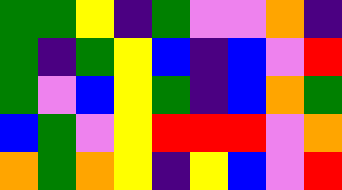[["green", "green", "yellow", "indigo", "green", "violet", "violet", "orange", "indigo"], ["green", "indigo", "green", "yellow", "blue", "indigo", "blue", "violet", "red"], ["green", "violet", "blue", "yellow", "green", "indigo", "blue", "orange", "green"], ["blue", "green", "violet", "yellow", "red", "red", "red", "violet", "orange"], ["orange", "green", "orange", "yellow", "indigo", "yellow", "blue", "violet", "red"]]